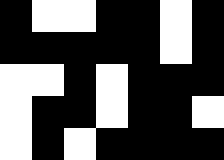[["black", "white", "white", "black", "black", "white", "black"], ["black", "black", "black", "black", "black", "white", "black"], ["white", "white", "black", "white", "black", "black", "black"], ["white", "black", "black", "white", "black", "black", "white"], ["white", "black", "white", "black", "black", "black", "black"]]